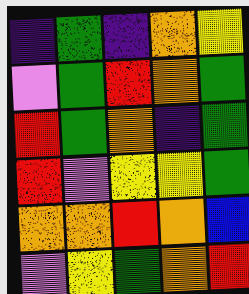[["indigo", "green", "indigo", "orange", "yellow"], ["violet", "green", "red", "orange", "green"], ["red", "green", "orange", "indigo", "green"], ["red", "violet", "yellow", "yellow", "green"], ["orange", "orange", "red", "orange", "blue"], ["violet", "yellow", "green", "orange", "red"]]